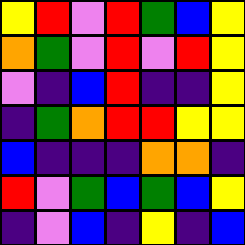[["yellow", "red", "violet", "red", "green", "blue", "yellow"], ["orange", "green", "violet", "red", "violet", "red", "yellow"], ["violet", "indigo", "blue", "red", "indigo", "indigo", "yellow"], ["indigo", "green", "orange", "red", "red", "yellow", "yellow"], ["blue", "indigo", "indigo", "indigo", "orange", "orange", "indigo"], ["red", "violet", "green", "blue", "green", "blue", "yellow"], ["indigo", "violet", "blue", "indigo", "yellow", "indigo", "blue"]]